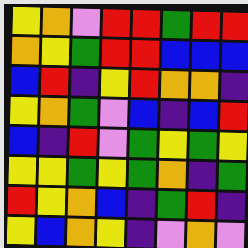[["yellow", "orange", "violet", "red", "red", "green", "red", "red"], ["orange", "yellow", "green", "red", "red", "blue", "blue", "blue"], ["blue", "red", "indigo", "yellow", "red", "orange", "orange", "indigo"], ["yellow", "orange", "green", "violet", "blue", "indigo", "blue", "red"], ["blue", "indigo", "red", "violet", "green", "yellow", "green", "yellow"], ["yellow", "yellow", "green", "yellow", "green", "orange", "indigo", "green"], ["red", "yellow", "orange", "blue", "indigo", "green", "red", "indigo"], ["yellow", "blue", "orange", "yellow", "indigo", "violet", "orange", "violet"]]